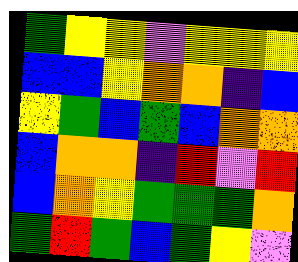[["green", "yellow", "yellow", "violet", "yellow", "yellow", "yellow"], ["blue", "blue", "yellow", "orange", "orange", "indigo", "blue"], ["yellow", "green", "blue", "green", "blue", "orange", "orange"], ["blue", "orange", "orange", "indigo", "red", "violet", "red"], ["blue", "orange", "yellow", "green", "green", "green", "orange"], ["green", "red", "green", "blue", "green", "yellow", "violet"]]